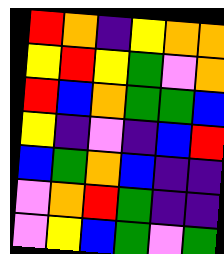[["red", "orange", "indigo", "yellow", "orange", "orange"], ["yellow", "red", "yellow", "green", "violet", "orange"], ["red", "blue", "orange", "green", "green", "blue"], ["yellow", "indigo", "violet", "indigo", "blue", "red"], ["blue", "green", "orange", "blue", "indigo", "indigo"], ["violet", "orange", "red", "green", "indigo", "indigo"], ["violet", "yellow", "blue", "green", "violet", "green"]]